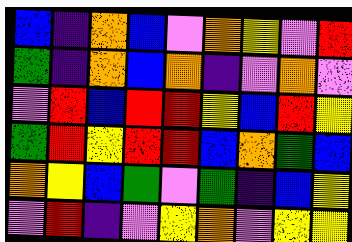[["blue", "indigo", "orange", "blue", "violet", "orange", "yellow", "violet", "red"], ["green", "indigo", "orange", "blue", "orange", "indigo", "violet", "orange", "violet"], ["violet", "red", "blue", "red", "red", "yellow", "blue", "red", "yellow"], ["green", "red", "yellow", "red", "red", "blue", "orange", "green", "blue"], ["orange", "yellow", "blue", "green", "violet", "green", "indigo", "blue", "yellow"], ["violet", "red", "indigo", "violet", "yellow", "orange", "violet", "yellow", "yellow"]]